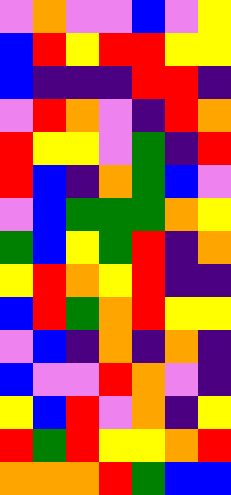[["violet", "orange", "violet", "violet", "blue", "violet", "yellow"], ["blue", "red", "yellow", "red", "red", "yellow", "yellow"], ["blue", "indigo", "indigo", "indigo", "red", "red", "indigo"], ["violet", "red", "orange", "violet", "indigo", "red", "orange"], ["red", "yellow", "yellow", "violet", "green", "indigo", "red"], ["red", "blue", "indigo", "orange", "green", "blue", "violet"], ["violet", "blue", "green", "green", "green", "orange", "yellow"], ["green", "blue", "yellow", "green", "red", "indigo", "orange"], ["yellow", "red", "orange", "yellow", "red", "indigo", "indigo"], ["blue", "red", "green", "orange", "red", "yellow", "yellow"], ["violet", "blue", "indigo", "orange", "indigo", "orange", "indigo"], ["blue", "violet", "violet", "red", "orange", "violet", "indigo"], ["yellow", "blue", "red", "violet", "orange", "indigo", "yellow"], ["red", "green", "red", "yellow", "yellow", "orange", "red"], ["orange", "orange", "orange", "red", "green", "blue", "blue"]]